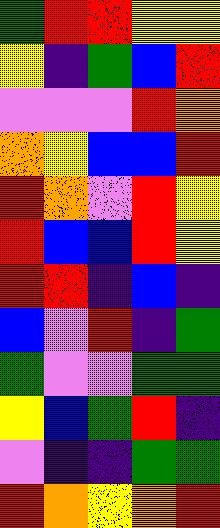[["green", "red", "red", "yellow", "yellow"], ["yellow", "indigo", "green", "blue", "red"], ["violet", "violet", "violet", "red", "orange"], ["orange", "yellow", "blue", "blue", "red"], ["red", "orange", "violet", "red", "yellow"], ["red", "blue", "blue", "red", "yellow"], ["red", "red", "indigo", "blue", "indigo"], ["blue", "violet", "red", "indigo", "green"], ["green", "violet", "violet", "green", "green"], ["yellow", "blue", "green", "red", "indigo"], ["violet", "indigo", "indigo", "green", "green"], ["red", "orange", "yellow", "orange", "red"]]